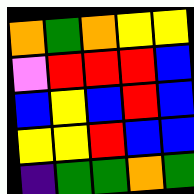[["orange", "green", "orange", "yellow", "yellow"], ["violet", "red", "red", "red", "blue"], ["blue", "yellow", "blue", "red", "blue"], ["yellow", "yellow", "red", "blue", "blue"], ["indigo", "green", "green", "orange", "green"]]